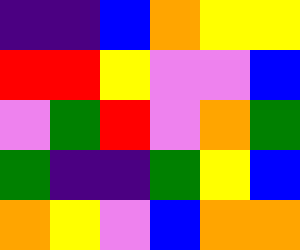[["indigo", "indigo", "blue", "orange", "yellow", "yellow"], ["red", "red", "yellow", "violet", "violet", "blue"], ["violet", "green", "red", "violet", "orange", "green"], ["green", "indigo", "indigo", "green", "yellow", "blue"], ["orange", "yellow", "violet", "blue", "orange", "orange"]]